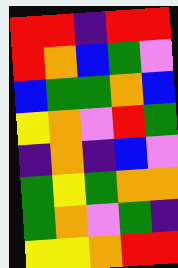[["red", "red", "indigo", "red", "red"], ["red", "orange", "blue", "green", "violet"], ["blue", "green", "green", "orange", "blue"], ["yellow", "orange", "violet", "red", "green"], ["indigo", "orange", "indigo", "blue", "violet"], ["green", "yellow", "green", "orange", "orange"], ["green", "orange", "violet", "green", "indigo"], ["yellow", "yellow", "orange", "red", "red"]]